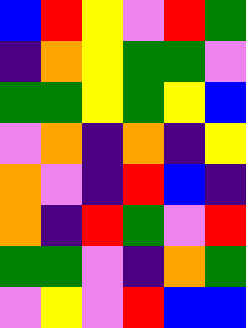[["blue", "red", "yellow", "violet", "red", "green"], ["indigo", "orange", "yellow", "green", "green", "violet"], ["green", "green", "yellow", "green", "yellow", "blue"], ["violet", "orange", "indigo", "orange", "indigo", "yellow"], ["orange", "violet", "indigo", "red", "blue", "indigo"], ["orange", "indigo", "red", "green", "violet", "red"], ["green", "green", "violet", "indigo", "orange", "green"], ["violet", "yellow", "violet", "red", "blue", "blue"]]